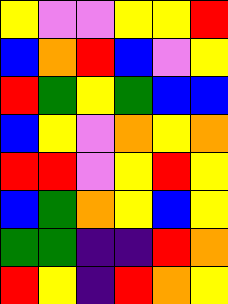[["yellow", "violet", "violet", "yellow", "yellow", "red"], ["blue", "orange", "red", "blue", "violet", "yellow"], ["red", "green", "yellow", "green", "blue", "blue"], ["blue", "yellow", "violet", "orange", "yellow", "orange"], ["red", "red", "violet", "yellow", "red", "yellow"], ["blue", "green", "orange", "yellow", "blue", "yellow"], ["green", "green", "indigo", "indigo", "red", "orange"], ["red", "yellow", "indigo", "red", "orange", "yellow"]]